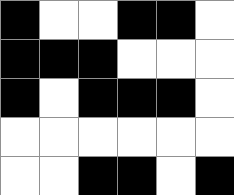[["black", "white", "white", "black", "black", "white"], ["black", "black", "black", "white", "white", "white"], ["black", "white", "black", "black", "black", "white"], ["white", "white", "white", "white", "white", "white"], ["white", "white", "black", "black", "white", "black"]]